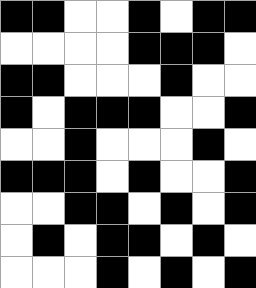[["black", "black", "white", "white", "black", "white", "black", "black"], ["white", "white", "white", "white", "black", "black", "black", "white"], ["black", "black", "white", "white", "white", "black", "white", "white"], ["black", "white", "black", "black", "black", "white", "white", "black"], ["white", "white", "black", "white", "white", "white", "black", "white"], ["black", "black", "black", "white", "black", "white", "white", "black"], ["white", "white", "black", "black", "white", "black", "white", "black"], ["white", "black", "white", "black", "black", "white", "black", "white"], ["white", "white", "white", "black", "white", "black", "white", "black"]]